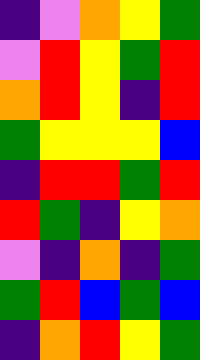[["indigo", "violet", "orange", "yellow", "green"], ["violet", "red", "yellow", "green", "red"], ["orange", "red", "yellow", "indigo", "red"], ["green", "yellow", "yellow", "yellow", "blue"], ["indigo", "red", "red", "green", "red"], ["red", "green", "indigo", "yellow", "orange"], ["violet", "indigo", "orange", "indigo", "green"], ["green", "red", "blue", "green", "blue"], ["indigo", "orange", "red", "yellow", "green"]]